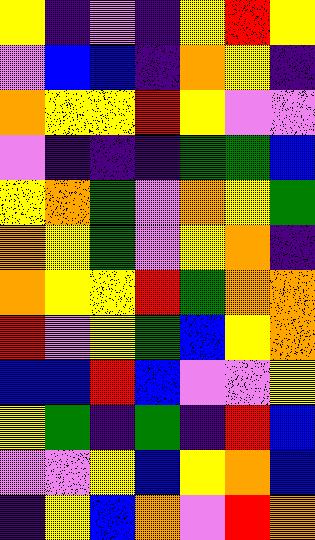[["yellow", "indigo", "violet", "indigo", "yellow", "red", "yellow"], ["violet", "blue", "blue", "indigo", "orange", "yellow", "indigo"], ["orange", "yellow", "yellow", "red", "yellow", "violet", "violet"], ["violet", "indigo", "indigo", "indigo", "green", "green", "blue"], ["yellow", "orange", "green", "violet", "orange", "yellow", "green"], ["orange", "yellow", "green", "violet", "yellow", "orange", "indigo"], ["orange", "yellow", "yellow", "red", "green", "orange", "orange"], ["red", "violet", "yellow", "green", "blue", "yellow", "orange"], ["blue", "blue", "red", "blue", "violet", "violet", "yellow"], ["yellow", "green", "indigo", "green", "indigo", "red", "blue"], ["violet", "violet", "yellow", "blue", "yellow", "orange", "blue"], ["indigo", "yellow", "blue", "orange", "violet", "red", "orange"]]